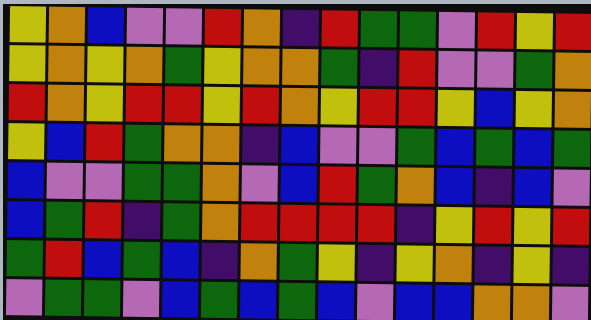[["yellow", "orange", "blue", "violet", "violet", "red", "orange", "indigo", "red", "green", "green", "violet", "red", "yellow", "red"], ["yellow", "orange", "yellow", "orange", "green", "yellow", "orange", "orange", "green", "indigo", "red", "violet", "violet", "green", "orange"], ["red", "orange", "yellow", "red", "red", "yellow", "red", "orange", "yellow", "red", "red", "yellow", "blue", "yellow", "orange"], ["yellow", "blue", "red", "green", "orange", "orange", "indigo", "blue", "violet", "violet", "green", "blue", "green", "blue", "green"], ["blue", "violet", "violet", "green", "green", "orange", "violet", "blue", "red", "green", "orange", "blue", "indigo", "blue", "violet"], ["blue", "green", "red", "indigo", "green", "orange", "red", "red", "red", "red", "indigo", "yellow", "red", "yellow", "red"], ["green", "red", "blue", "green", "blue", "indigo", "orange", "green", "yellow", "indigo", "yellow", "orange", "indigo", "yellow", "indigo"], ["violet", "green", "green", "violet", "blue", "green", "blue", "green", "blue", "violet", "blue", "blue", "orange", "orange", "violet"]]